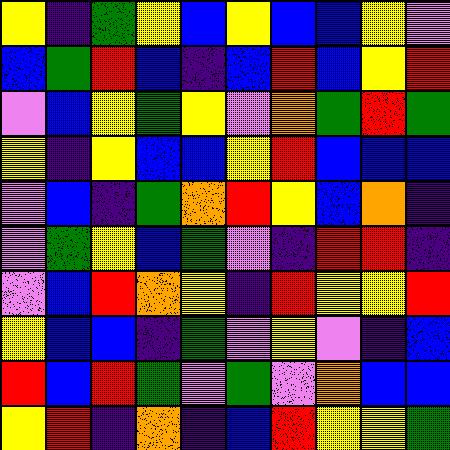[["yellow", "indigo", "green", "yellow", "blue", "yellow", "blue", "blue", "yellow", "violet"], ["blue", "green", "red", "blue", "indigo", "blue", "red", "blue", "yellow", "red"], ["violet", "blue", "yellow", "green", "yellow", "violet", "orange", "green", "red", "green"], ["yellow", "indigo", "yellow", "blue", "blue", "yellow", "red", "blue", "blue", "blue"], ["violet", "blue", "indigo", "green", "orange", "red", "yellow", "blue", "orange", "indigo"], ["violet", "green", "yellow", "blue", "green", "violet", "indigo", "red", "red", "indigo"], ["violet", "blue", "red", "orange", "yellow", "indigo", "red", "yellow", "yellow", "red"], ["yellow", "blue", "blue", "indigo", "green", "violet", "yellow", "violet", "indigo", "blue"], ["red", "blue", "red", "green", "violet", "green", "violet", "orange", "blue", "blue"], ["yellow", "red", "indigo", "orange", "indigo", "blue", "red", "yellow", "yellow", "green"]]